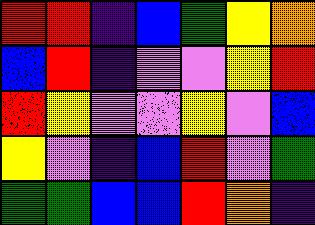[["red", "red", "indigo", "blue", "green", "yellow", "orange"], ["blue", "red", "indigo", "violet", "violet", "yellow", "red"], ["red", "yellow", "violet", "violet", "yellow", "violet", "blue"], ["yellow", "violet", "indigo", "blue", "red", "violet", "green"], ["green", "green", "blue", "blue", "red", "orange", "indigo"]]